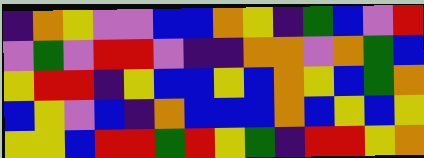[["indigo", "orange", "yellow", "violet", "violet", "blue", "blue", "orange", "yellow", "indigo", "green", "blue", "violet", "red"], ["violet", "green", "violet", "red", "red", "violet", "indigo", "indigo", "orange", "orange", "violet", "orange", "green", "blue"], ["yellow", "red", "red", "indigo", "yellow", "blue", "blue", "yellow", "blue", "orange", "yellow", "blue", "green", "orange"], ["blue", "yellow", "violet", "blue", "indigo", "orange", "blue", "blue", "blue", "orange", "blue", "yellow", "blue", "yellow"], ["yellow", "yellow", "blue", "red", "red", "green", "red", "yellow", "green", "indigo", "red", "red", "yellow", "orange"]]